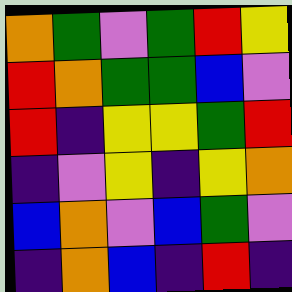[["orange", "green", "violet", "green", "red", "yellow"], ["red", "orange", "green", "green", "blue", "violet"], ["red", "indigo", "yellow", "yellow", "green", "red"], ["indigo", "violet", "yellow", "indigo", "yellow", "orange"], ["blue", "orange", "violet", "blue", "green", "violet"], ["indigo", "orange", "blue", "indigo", "red", "indigo"]]